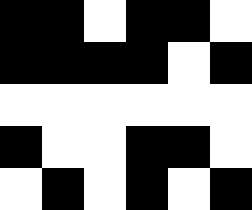[["black", "black", "white", "black", "black", "white"], ["black", "black", "black", "black", "white", "black"], ["white", "white", "white", "white", "white", "white"], ["black", "white", "white", "black", "black", "white"], ["white", "black", "white", "black", "white", "black"]]